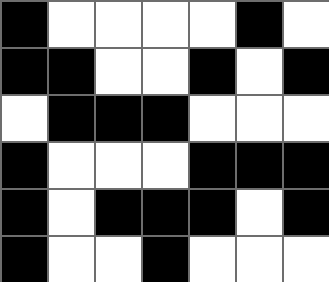[["black", "white", "white", "white", "white", "black", "white"], ["black", "black", "white", "white", "black", "white", "black"], ["white", "black", "black", "black", "white", "white", "white"], ["black", "white", "white", "white", "black", "black", "black"], ["black", "white", "black", "black", "black", "white", "black"], ["black", "white", "white", "black", "white", "white", "white"]]